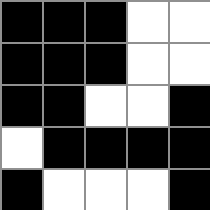[["black", "black", "black", "white", "white"], ["black", "black", "black", "white", "white"], ["black", "black", "white", "white", "black"], ["white", "black", "black", "black", "black"], ["black", "white", "white", "white", "black"]]